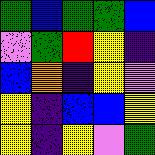[["green", "blue", "green", "green", "blue"], ["violet", "green", "red", "yellow", "indigo"], ["blue", "orange", "indigo", "yellow", "violet"], ["yellow", "indigo", "blue", "blue", "yellow"], ["yellow", "indigo", "yellow", "violet", "green"]]